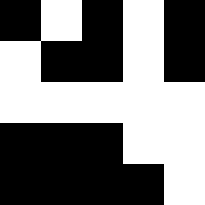[["black", "white", "black", "white", "black"], ["white", "black", "black", "white", "black"], ["white", "white", "white", "white", "white"], ["black", "black", "black", "white", "white"], ["black", "black", "black", "black", "white"]]